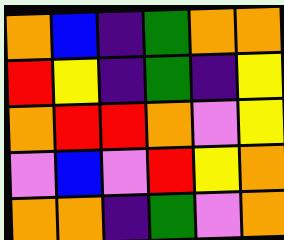[["orange", "blue", "indigo", "green", "orange", "orange"], ["red", "yellow", "indigo", "green", "indigo", "yellow"], ["orange", "red", "red", "orange", "violet", "yellow"], ["violet", "blue", "violet", "red", "yellow", "orange"], ["orange", "orange", "indigo", "green", "violet", "orange"]]